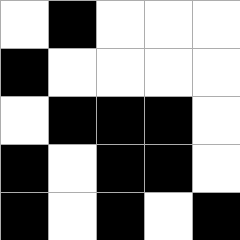[["white", "black", "white", "white", "white"], ["black", "white", "white", "white", "white"], ["white", "black", "black", "black", "white"], ["black", "white", "black", "black", "white"], ["black", "white", "black", "white", "black"]]